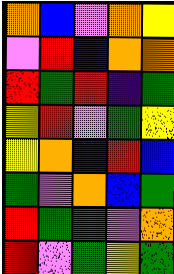[["orange", "blue", "violet", "orange", "yellow"], ["violet", "red", "blue", "orange", "orange"], ["red", "green", "red", "indigo", "green"], ["yellow", "red", "violet", "green", "yellow"], ["yellow", "orange", "indigo", "red", "blue"], ["green", "violet", "orange", "blue", "green"], ["red", "green", "green", "violet", "orange"], ["red", "violet", "green", "yellow", "green"]]